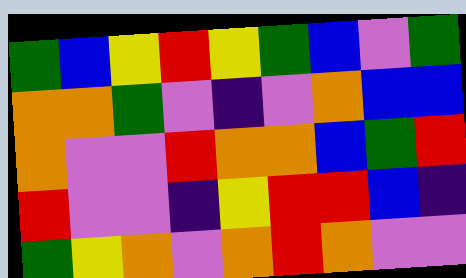[["green", "blue", "yellow", "red", "yellow", "green", "blue", "violet", "green"], ["orange", "orange", "green", "violet", "indigo", "violet", "orange", "blue", "blue"], ["orange", "violet", "violet", "red", "orange", "orange", "blue", "green", "red"], ["red", "violet", "violet", "indigo", "yellow", "red", "red", "blue", "indigo"], ["green", "yellow", "orange", "violet", "orange", "red", "orange", "violet", "violet"]]